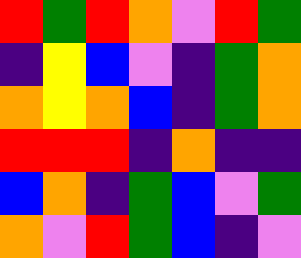[["red", "green", "red", "orange", "violet", "red", "green"], ["indigo", "yellow", "blue", "violet", "indigo", "green", "orange"], ["orange", "yellow", "orange", "blue", "indigo", "green", "orange"], ["red", "red", "red", "indigo", "orange", "indigo", "indigo"], ["blue", "orange", "indigo", "green", "blue", "violet", "green"], ["orange", "violet", "red", "green", "blue", "indigo", "violet"]]